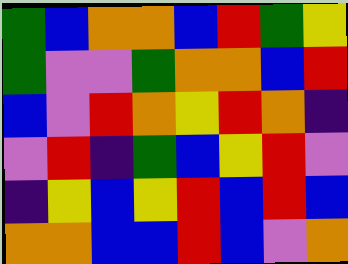[["green", "blue", "orange", "orange", "blue", "red", "green", "yellow"], ["green", "violet", "violet", "green", "orange", "orange", "blue", "red"], ["blue", "violet", "red", "orange", "yellow", "red", "orange", "indigo"], ["violet", "red", "indigo", "green", "blue", "yellow", "red", "violet"], ["indigo", "yellow", "blue", "yellow", "red", "blue", "red", "blue"], ["orange", "orange", "blue", "blue", "red", "blue", "violet", "orange"]]